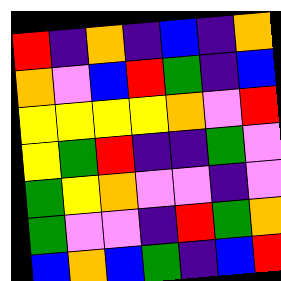[["red", "indigo", "orange", "indigo", "blue", "indigo", "orange"], ["orange", "violet", "blue", "red", "green", "indigo", "blue"], ["yellow", "yellow", "yellow", "yellow", "orange", "violet", "red"], ["yellow", "green", "red", "indigo", "indigo", "green", "violet"], ["green", "yellow", "orange", "violet", "violet", "indigo", "violet"], ["green", "violet", "violet", "indigo", "red", "green", "orange"], ["blue", "orange", "blue", "green", "indigo", "blue", "red"]]